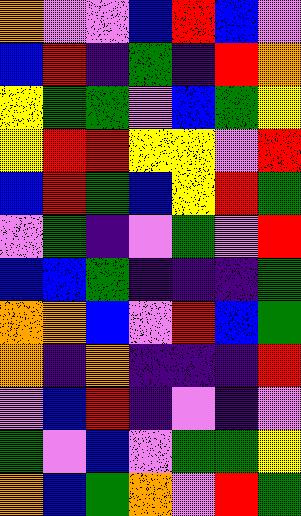[["orange", "violet", "violet", "blue", "red", "blue", "violet"], ["blue", "red", "indigo", "green", "indigo", "red", "orange"], ["yellow", "green", "green", "violet", "blue", "green", "yellow"], ["yellow", "red", "red", "yellow", "yellow", "violet", "red"], ["blue", "red", "green", "blue", "yellow", "red", "green"], ["violet", "green", "indigo", "violet", "green", "violet", "red"], ["blue", "blue", "green", "indigo", "indigo", "indigo", "green"], ["orange", "orange", "blue", "violet", "red", "blue", "green"], ["orange", "indigo", "orange", "indigo", "indigo", "indigo", "red"], ["violet", "blue", "red", "indigo", "violet", "indigo", "violet"], ["green", "violet", "blue", "violet", "green", "green", "yellow"], ["orange", "blue", "green", "orange", "violet", "red", "green"]]